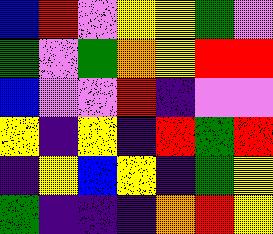[["blue", "red", "violet", "yellow", "yellow", "green", "violet"], ["green", "violet", "green", "orange", "yellow", "red", "red"], ["blue", "violet", "violet", "red", "indigo", "violet", "violet"], ["yellow", "indigo", "yellow", "indigo", "red", "green", "red"], ["indigo", "yellow", "blue", "yellow", "indigo", "green", "yellow"], ["green", "indigo", "indigo", "indigo", "orange", "red", "yellow"]]